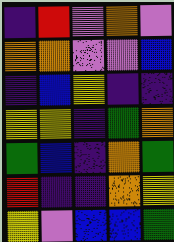[["indigo", "red", "violet", "orange", "violet"], ["orange", "orange", "violet", "violet", "blue"], ["indigo", "blue", "yellow", "indigo", "indigo"], ["yellow", "yellow", "indigo", "green", "orange"], ["green", "blue", "indigo", "orange", "green"], ["red", "indigo", "indigo", "orange", "yellow"], ["yellow", "violet", "blue", "blue", "green"]]